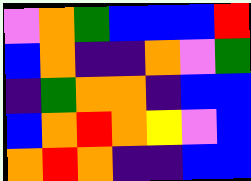[["violet", "orange", "green", "blue", "blue", "blue", "red"], ["blue", "orange", "indigo", "indigo", "orange", "violet", "green"], ["indigo", "green", "orange", "orange", "indigo", "blue", "blue"], ["blue", "orange", "red", "orange", "yellow", "violet", "blue"], ["orange", "red", "orange", "indigo", "indigo", "blue", "blue"]]